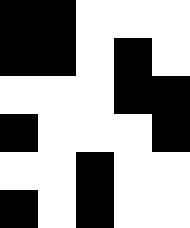[["black", "black", "white", "white", "white"], ["black", "black", "white", "black", "white"], ["white", "white", "white", "black", "black"], ["black", "white", "white", "white", "black"], ["white", "white", "black", "white", "white"], ["black", "white", "black", "white", "white"]]